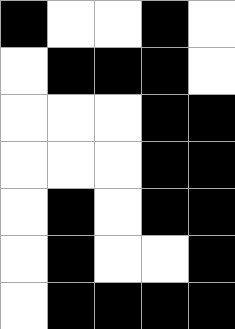[["black", "white", "white", "black", "white"], ["white", "black", "black", "black", "white"], ["white", "white", "white", "black", "black"], ["white", "white", "white", "black", "black"], ["white", "black", "white", "black", "black"], ["white", "black", "white", "white", "black"], ["white", "black", "black", "black", "black"]]